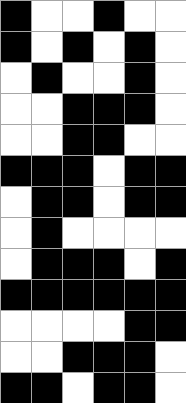[["black", "white", "white", "black", "white", "white"], ["black", "white", "black", "white", "black", "white"], ["white", "black", "white", "white", "black", "white"], ["white", "white", "black", "black", "black", "white"], ["white", "white", "black", "black", "white", "white"], ["black", "black", "black", "white", "black", "black"], ["white", "black", "black", "white", "black", "black"], ["white", "black", "white", "white", "white", "white"], ["white", "black", "black", "black", "white", "black"], ["black", "black", "black", "black", "black", "black"], ["white", "white", "white", "white", "black", "black"], ["white", "white", "black", "black", "black", "white"], ["black", "black", "white", "black", "black", "white"]]